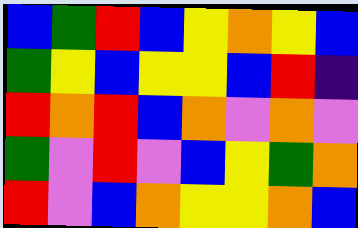[["blue", "green", "red", "blue", "yellow", "orange", "yellow", "blue"], ["green", "yellow", "blue", "yellow", "yellow", "blue", "red", "indigo"], ["red", "orange", "red", "blue", "orange", "violet", "orange", "violet"], ["green", "violet", "red", "violet", "blue", "yellow", "green", "orange"], ["red", "violet", "blue", "orange", "yellow", "yellow", "orange", "blue"]]